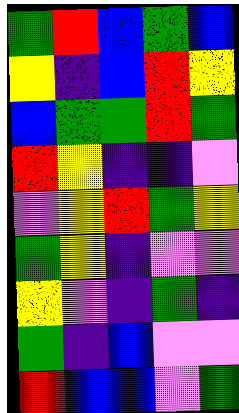[["green", "red", "blue", "green", "blue"], ["yellow", "indigo", "blue", "red", "yellow"], ["blue", "green", "green", "red", "green"], ["red", "yellow", "indigo", "indigo", "violet"], ["violet", "yellow", "red", "green", "yellow"], ["green", "yellow", "indigo", "violet", "violet"], ["yellow", "violet", "indigo", "green", "indigo"], ["green", "indigo", "blue", "violet", "violet"], ["red", "blue", "blue", "violet", "green"]]